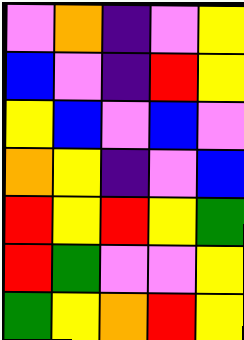[["violet", "orange", "indigo", "violet", "yellow"], ["blue", "violet", "indigo", "red", "yellow"], ["yellow", "blue", "violet", "blue", "violet"], ["orange", "yellow", "indigo", "violet", "blue"], ["red", "yellow", "red", "yellow", "green"], ["red", "green", "violet", "violet", "yellow"], ["green", "yellow", "orange", "red", "yellow"]]